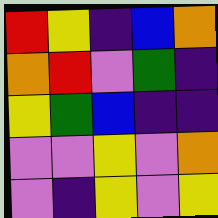[["red", "yellow", "indigo", "blue", "orange"], ["orange", "red", "violet", "green", "indigo"], ["yellow", "green", "blue", "indigo", "indigo"], ["violet", "violet", "yellow", "violet", "orange"], ["violet", "indigo", "yellow", "violet", "yellow"]]